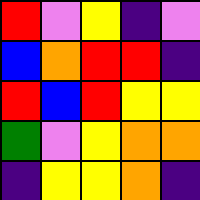[["red", "violet", "yellow", "indigo", "violet"], ["blue", "orange", "red", "red", "indigo"], ["red", "blue", "red", "yellow", "yellow"], ["green", "violet", "yellow", "orange", "orange"], ["indigo", "yellow", "yellow", "orange", "indigo"]]